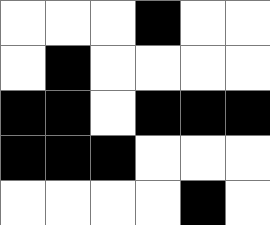[["white", "white", "white", "black", "white", "white"], ["white", "black", "white", "white", "white", "white"], ["black", "black", "white", "black", "black", "black"], ["black", "black", "black", "white", "white", "white"], ["white", "white", "white", "white", "black", "white"]]